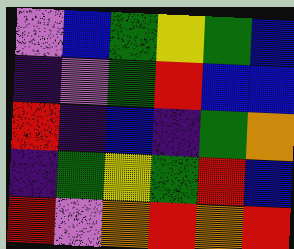[["violet", "blue", "green", "yellow", "green", "blue"], ["indigo", "violet", "green", "red", "blue", "blue"], ["red", "indigo", "blue", "indigo", "green", "orange"], ["indigo", "green", "yellow", "green", "red", "blue"], ["red", "violet", "orange", "red", "orange", "red"]]